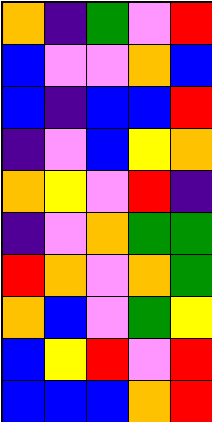[["orange", "indigo", "green", "violet", "red"], ["blue", "violet", "violet", "orange", "blue"], ["blue", "indigo", "blue", "blue", "red"], ["indigo", "violet", "blue", "yellow", "orange"], ["orange", "yellow", "violet", "red", "indigo"], ["indigo", "violet", "orange", "green", "green"], ["red", "orange", "violet", "orange", "green"], ["orange", "blue", "violet", "green", "yellow"], ["blue", "yellow", "red", "violet", "red"], ["blue", "blue", "blue", "orange", "red"]]